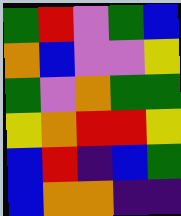[["green", "red", "violet", "green", "blue"], ["orange", "blue", "violet", "violet", "yellow"], ["green", "violet", "orange", "green", "green"], ["yellow", "orange", "red", "red", "yellow"], ["blue", "red", "indigo", "blue", "green"], ["blue", "orange", "orange", "indigo", "indigo"]]